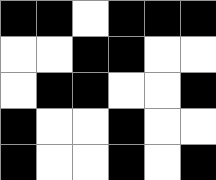[["black", "black", "white", "black", "black", "black"], ["white", "white", "black", "black", "white", "white"], ["white", "black", "black", "white", "white", "black"], ["black", "white", "white", "black", "white", "white"], ["black", "white", "white", "black", "white", "black"]]